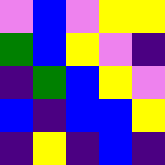[["violet", "blue", "violet", "yellow", "yellow"], ["green", "blue", "yellow", "violet", "indigo"], ["indigo", "green", "blue", "yellow", "violet"], ["blue", "indigo", "blue", "blue", "yellow"], ["indigo", "yellow", "indigo", "blue", "indigo"]]